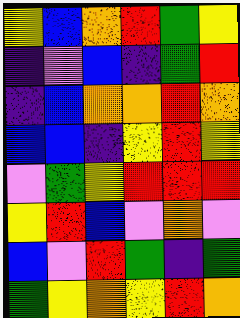[["yellow", "blue", "orange", "red", "green", "yellow"], ["indigo", "violet", "blue", "indigo", "green", "red"], ["indigo", "blue", "orange", "orange", "red", "orange"], ["blue", "blue", "indigo", "yellow", "red", "yellow"], ["violet", "green", "yellow", "red", "red", "red"], ["yellow", "red", "blue", "violet", "orange", "violet"], ["blue", "violet", "red", "green", "indigo", "green"], ["green", "yellow", "orange", "yellow", "red", "orange"]]